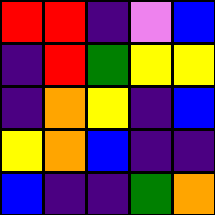[["red", "red", "indigo", "violet", "blue"], ["indigo", "red", "green", "yellow", "yellow"], ["indigo", "orange", "yellow", "indigo", "blue"], ["yellow", "orange", "blue", "indigo", "indigo"], ["blue", "indigo", "indigo", "green", "orange"]]